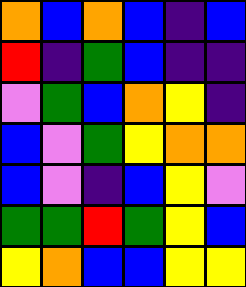[["orange", "blue", "orange", "blue", "indigo", "blue"], ["red", "indigo", "green", "blue", "indigo", "indigo"], ["violet", "green", "blue", "orange", "yellow", "indigo"], ["blue", "violet", "green", "yellow", "orange", "orange"], ["blue", "violet", "indigo", "blue", "yellow", "violet"], ["green", "green", "red", "green", "yellow", "blue"], ["yellow", "orange", "blue", "blue", "yellow", "yellow"]]